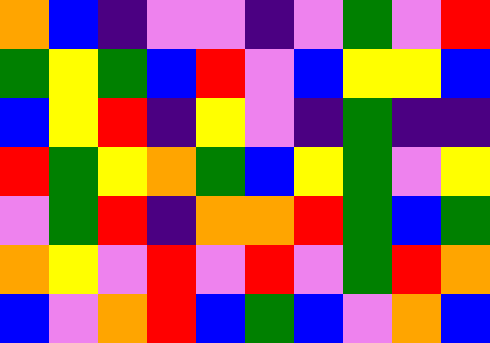[["orange", "blue", "indigo", "violet", "violet", "indigo", "violet", "green", "violet", "red"], ["green", "yellow", "green", "blue", "red", "violet", "blue", "yellow", "yellow", "blue"], ["blue", "yellow", "red", "indigo", "yellow", "violet", "indigo", "green", "indigo", "indigo"], ["red", "green", "yellow", "orange", "green", "blue", "yellow", "green", "violet", "yellow"], ["violet", "green", "red", "indigo", "orange", "orange", "red", "green", "blue", "green"], ["orange", "yellow", "violet", "red", "violet", "red", "violet", "green", "red", "orange"], ["blue", "violet", "orange", "red", "blue", "green", "blue", "violet", "orange", "blue"]]